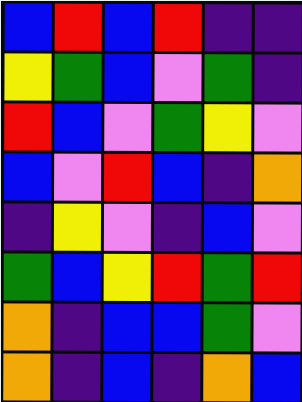[["blue", "red", "blue", "red", "indigo", "indigo"], ["yellow", "green", "blue", "violet", "green", "indigo"], ["red", "blue", "violet", "green", "yellow", "violet"], ["blue", "violet", "red", "blue", "indigo", "orange"], ["indigo", "yellow", "violet", "indigo", "blue", "violet"], ["green", "blue", "yellow", "red", "green", "red"], ["orange", "indigo", "blue", "blue", "green", "violet"], ["orange", "indigo", "blue", "indigo", "orange", "blue"]]